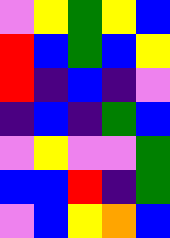[["violet", "yellow", "green", "yellow", "blue"], ["red", "blue", "green", "blue", "yellow"], ["red", "indigo", "blue", "indigo", "violet"], ["indigo", "blue", "indigo", "green", "blue"], ["violet", "yellow", "violet", "violet", "green"], ["blue", "blue", "red", "indigo", "green"], ["violet", "blue", "yellow", "orange", "blue"]]